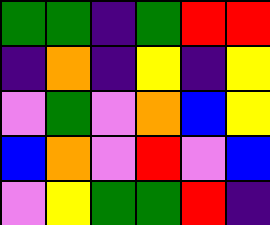[["green", "green", "indigo", "green", "red", "red"], ["indigo", "orange", "indigo", "yellow", "indigo", "yellow"], ["violet", "green", "violet", "orange", "blue", "yellow"], ["blue", "orange", "violet", "red", "violet", "blue"], ["violet", "yellow", "green", "green", "red", "indigo"]]